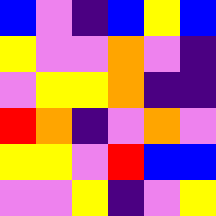[["blue", "violet", "indigo", "blue", "yellow", "blue"], ["yellow", "violet", "violet", "orange", "violet", "indigo"], ["violet", "yellow", "yellow", "orange", "indigo", "indigo"], ["red", "orange", "indigo", "violet", "orange", "violet"], ["yellow", "yellow", "violet", "red", "blue", "blue"], ["violet", "violet", "yellow", "indigo", "violet", "yellow"]]